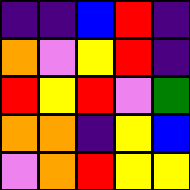[["indigo", "indigo", "blue", "red", "indigo"], ["orange", "violet", "yellow", "red", "indigo"], ["red", "yellow", "red", "violet", "green"], ["orange", "orange", "indigo", "yellow", "blue"], ["violet", "orange", "red", "yellow", "yellow"]]